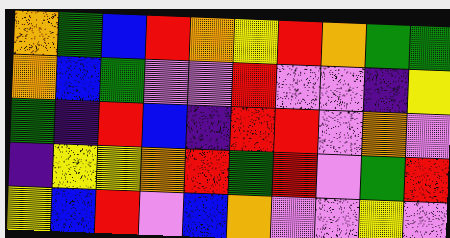[["orange", "green", "blue", "red", "orange", "yellow", "red", "orange", "green", "green"], ["orange", "blue", "green", "violet", "violet", "red", "violet", "violet", "indigo", "yellow"], ["green", "indigo", "red", "blue", "indigo", "red", "red", "violet", "orange", "violet"], ["indigo", "yellow", "yellow", "orange", "red", "green", "red", "violet", "green", "red"], ["yellow", "blue", "red", "violet", "blue", "orange", "violet", "violet", "yellow", "violet"]]